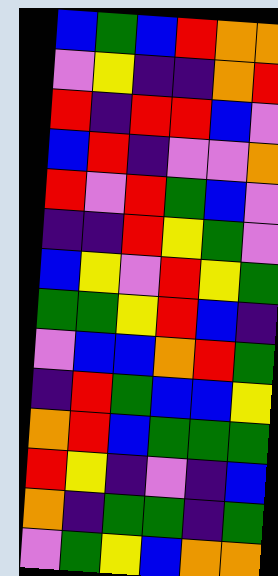[["blue", "green", "blue", "red", "orange", "orange"], ["violet", "yellow", "indigo", "indigo", "orange", "red"], ["red", "indigo", "red", "red", "blue", "violet"], ["blue", "red", "indigo", "violet", "violet", "orange"], ["red", "violet", "red", "green", "blue", "violet"], ["indigo", "indigo", "red", "yellow", "green", "violet"], ["blue", "yellow", "violet", "red", "yellow", "green"], ["green", "green", "yellow", "red", "blue", "indigo"], ["violet", "blue", "blue", "orange", "red", "green"], ["indigo", "red", "green", "blue", "blue", "yellow"], ["orange", "red", "blue", "green", "green", "green"], ["red", "yellow", "indigo", "violet", "indigo", "blue"], ["orange", "indigo", "green", "green", "indigo", "green"], ["violet", "green", "yellow", "blue", "orange", "orange"]]